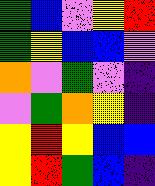[["green", "blue", "violet", "yellow", "red"], ["green", "yellow", "blue", "blue", "violet"], ["orange", "violet", "green", "violet", "indigo"], ["violet", "green", "orange", "yellow", "indigo"], ["yellow", "red", "yellow", "blue", "blue"], ["yellow", "red", "green", "blue", "indigo"]]